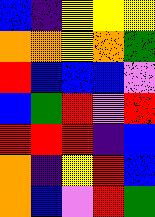[["blue", "indigo", "yellow", "yellow", "yellow"], ["orange", "orange", "yellow", "orange", "green"], ["red", "blue", "blue", "blue", "violet"], ["blue", "green", "red", "violet", "red"], ["red", "red", "red", "indigo", "blue"], ["orange", "indigo", "yellow", "red", "blue"], ["orange", "blue", "violet", "red", "green"]]